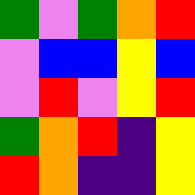[["green", "violet", "green", "orange", "red"], ["violet", "blue", "blue", "yellow", "blue"], ["violet", "red", "violet", "yellow", "red"], ["green", "orange", "red", "indigo", "yellow"], ["red", "orange", "indigo", "indigo", "yellow"]]